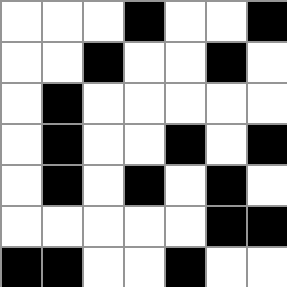[["white", "white", "white", "black", "white", "white", "black"], ["white", "white", "black", "white", "white", "black", "white"], ["white", "black", "white", "white", "white", "white", "white"], ["white", "black", "white", "white", "black", "white", "black"], ["white", "black", "white", "black", "white", "black", "white"], ["white", "white", "white", "white", "white", "black", "black"], ["black", "black", "white", "white", "black", "white", "white"]]